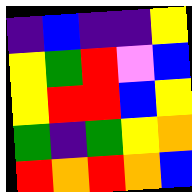[["indigo", "blue", "indigo", "indigo", "yellow"], ["yellow", "green", "red", "violet", "blue"], ["yellow", "red", "red", "blue", "yellow"], ["green", "indigo", "green", "yellow", "orange"], ["red", "orange", "red", "orange", "blue"]]